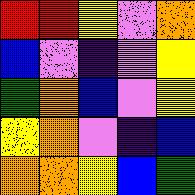[["red", "red", "yellow", "violet", "orange"], ["blue", "violet", "indigo", "violet", "yellow"], ["green", "orange", "blue", "violet", "yellow"], ["yellow", "orange", "violet", "indigo", "blue"], ["orange", "orange", "yellow", "blue", "green"]]